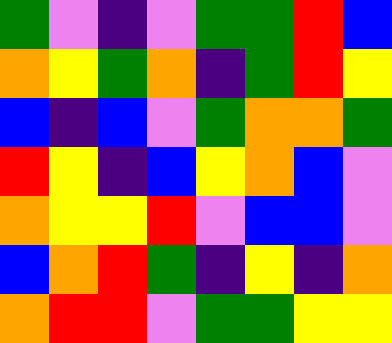[["green", "violet", "indigo", "violet", "green", "green", "red", "blue"], ["orange", "yellow", "green", "orange", "indigo", "green", "red", "yellow"], ["blue", "indigo", "blue", "violet", "green", "orange", "orange", "green"], ["red", "yellow", "indigo", "blue", "yellow", "orange", "blue", "violet"], ["orange", "yellow", "yellow", "red", "violet", "blue", "blue", "violet"], ["blue", "orange", "red", "green", "indigo", "yellow", "indigo", "orange"], ["orange", "red", "red", "violet", "green", "green", "yellow", "yellow"]]